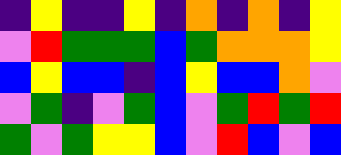[["indigo", "yellow", "indigo", "indigo", "yellow", "indigo", "orange", "indigo", "orange", "indigo", "yellow"], ["violet", "red", "green", "green", "green", "blue", "green", "orange", "orange", "orange", "yellow"], ["blue", "yellow", "blue", "blue", "indigo", "blue", "yellow", "blue", "blue", "orange", "violet"], ["violet", "green", "indigo", "violet", "green", "blue", "violet", "green", "red", "green", "red"], ["green", "violet", "green", "yellow", "yellow", "blue", "violet", "red", "blue", "violet", "blue"]]